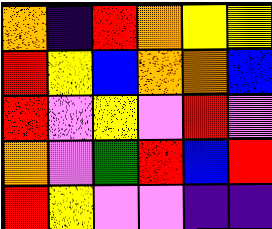[["orange", "indigo", "red", "orange", "yellow", "yellow"], ["red", "yellow", "blue", "orange", "orange", "blue"], ["red", "violet", "yellow", "violet", "red", "violet"], ["orange", "violet", "green", "red", "blue", "red"], ["red", "yellow", "violet", "violet", "indigo", "indigo"]]